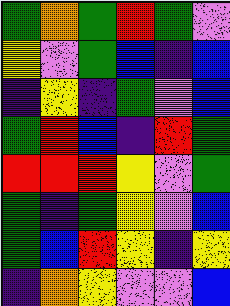[["green", "orange", "green", "red", "green", "violet"], ["yellow", "violet", "green", "blue", "indigo", "blue"], ["indigo", "yellow", "indigo", "green", "violet", "blue"], ["green", "red", "blue", "indigo", "red", "green"], ["red", "red", "red", "yellow", "violet", "green"], ["green", "indigo", "green", "yellow", "violet", "blue"], ["green", "blue", "red", "yellow", "indigo", "yellow"], ["indigo", "orange", "yellow", "violet", "violet", "blue"]]